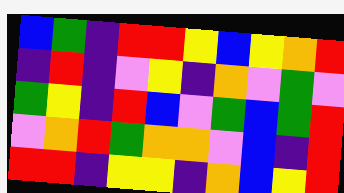[["blue", "green", "indigo", "red", "red", "yellow", "blue", "yellow", "orange", "red"], ["indigo", "red", "indigo", "violet", "yellow", "indigo", "orange", "violet", "green", "violet"], ["green", "yellow", "indigo", "red", "blue", "violet", "green", "blue", "green", "red"], ["violet", "orange", "red", "green", "orange", "orange", "violet", "blue", "indigo", "red"], ["red", "red", "indigo", "yellow", "yellow", "indigo", "orange", "blue", "yellow", "red"]]